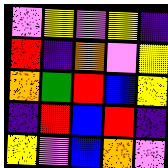[["violet", "yellow", "violet", "yellow", "indigo"], ["red", "indigo", "orange", "violet", "yellow"], ["orange", "green", "red", "blue", "yellow"], ["indigo", "red", "blue", "red", "indigo"], ["yellow", "violet", "blue", "orange", "violet"]]